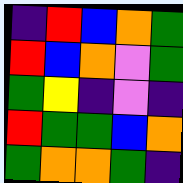[["indigo", "red", "blue", "orange", "green"], ["red", "blue", "orange", "violet", "green"], ["green", "yellow", "indigo", "violet", "indigo"], ["red", "green", "green", "blue", "orange"], ["green", "orange", "orange", "green", "indigo"]]